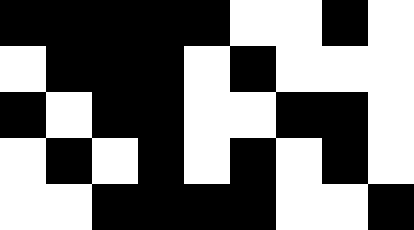[["black", "black", "black", "black", "black", "white", "white", "black", "white"], ["white", "black", "black", "black", "white", "black", "white", "white", "white"], ["black", "white", "black", "black", "white", "white", "black", "black", "white"], ["white", "black", "white", "black", "white", "black", "white", "black", "white"], ["white", "white", "black", "black", "black", "black", "white", "white", "black"]]